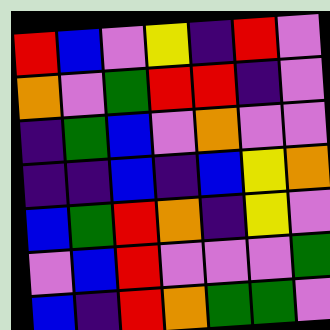[["red", "blue", "violet", "yellow", "indigo", "red", "violet"], ["orange", "violet", "green", "red", "red", "indigo", "violet"], ["indigo", "green", "blue", "violet", "orange", "violet", "violet"], ["indigo", "indigo", "blue", "indigo", "blue", "yellow", "orange"], ["blue", "green", "red", "orange", "indigo", "yellow", "violet"], ["violet", "blue", "red", "violet", "violet", "violet", "green"], ["blue", "indigo", "red", "orange", "green", "green", "violet"]]